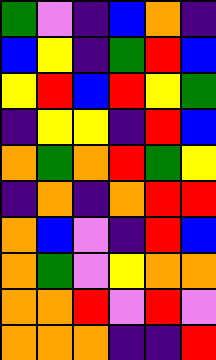[["green", "violet", "indigo", "blue", "orange", "indigo"], ["blue", "yellow", "indigo", "green", "red", "blue"], ["yellow", "red", "blue", "red", "yellow", "green"], ["indigo", "yellow", "yellow", "indigo", "red", "blue"], ["orange", "green", "orange", "red", "green", "yellow"], ["indigo", "orange", "indigo", "orange", "red", "red"], ["orange", "blue", "violet", "indigo", "red", "blue"], ["orange", "green", "violet", "yellow", "orange", "orange"], ["orange", "orange", "red", "violet", "red", "violet"], ["orange", "orange", "orange", "indigo", "indigo", "red"]]